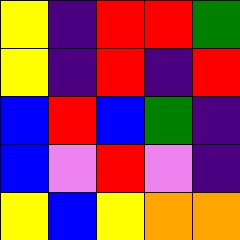[["yellow", "indigo", "red", "red", "green"], ["yellow", "indigo", "red", "indigo", "red"], ["blue", "red", "blue", "green", "indigo"], ["blue", "violet", "red", "violet", "indigo"], ["yellow", "blue", "yellow", "orange", "orange"]]